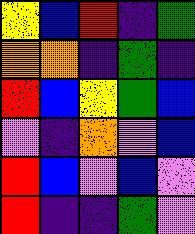[["yellow", "blue", "red", "indigo", "green"], ["orange", "orange", "indigo", "green", "indigo"], ["red", "blue", "yellow", "green", "blue"], ["violet", "indigo", "orange", "violet", "blue"], ["red", "blue", "violet", "blue", "violet"], ["red", "indigo", "indigo", "green", "violet"]]